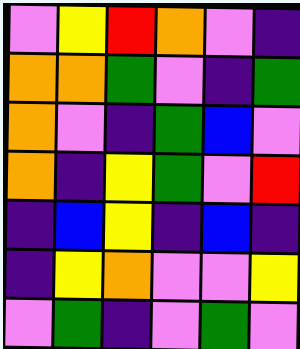[["violet", "yellow", "red", "orange", "violet", "indigo"], ["orange", "orange", "green", "violet", "indigo", "green"], ["orange", "violet", "indigo", "green", "blue", "violet"], ["orange", "indigo", "yellow", "green", "violet", "red"], ["indigo", "blue", "yellow", "indigo", "blue", "indigo"], ["indigo", "yellow", "orange", "violet", "violet", "yellow"], ["violet", "green", "indigo", "violet", "green", "violet"]]